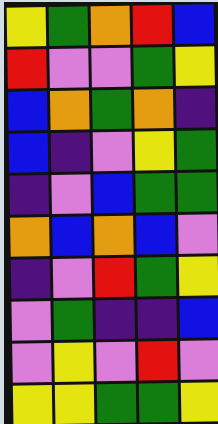[["yellow", "green", "orange", "red", "blue"], ["red", "violet", "violet", "green", "yellow"], ["blue", "orange", "green", "orange", "indigo"], ["blue", "indigo", "violet", "yellow", "green"], ["indigo", "violet", "blue", "green", "green"], ["orange", "blue", "orange", "blue", "violet"], ["indigo", "violet", "red", "green", "yellow"], ["violet", "green", "indigo", "indigo", "blue"], ["violet", "yellow", "violet", "red", "violet"], ["yellow", "yellow", "green", "green", "yellow"]]